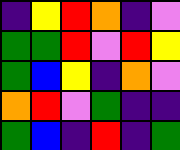[["indigo", "yellow", "red", "orange", "indigo", "violet"], ["green", "green", "red", "violet", "red", "yellow"], ["green", "blue", "yellow", "indigo", "orange", "violet"], ["orange", "red", "violet", "green", "indigo", "indigo"], ["green", "blue", "indigo", "red", "indigo", "green"]]